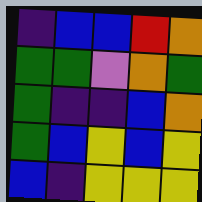[["indigo", "blue", "blue", "red", "orange"], ["green", "green", "violet", "orange", "green"], ["green", "indigo", "indigo", "blue", "orange"], ["green", "blue", "yellow", "blue", "yellow"], ["blue", "indigo", "yellow", "yellow", "yellow"]]